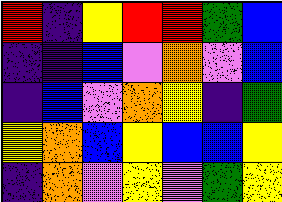[["red", "indigo", "yellow", "red", "red", "green", "blue"], ["indigo", "indigo", "blue", "violet", "orange", "violet", "blue"], ["indigo", "blue", "violet", "orange", "yellow", "indigo", "green"], ["yellow", "orange", "blue", "yellow", "blue", "blue", "yellow"], ["indigo", "orange", "violet", "yellow", "violet", "green", "yellow"]]